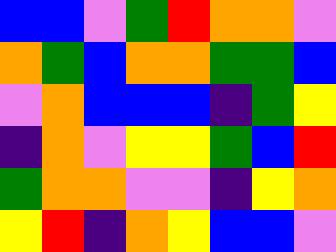[["blue", "blue", "violet", "green", "red", "orange", "orange", "violet"], ["orange", "green", "blue", "orange", "orange", "green", "green", "blue"], ["violet", "orange", "blue", "blue", "blue", "indigo", "green", "yellow"], ["indigo", "orange", "violet", "yellow", "yellow", "green", "blue", "red"], ["green", "orange", "orange", "violet", "violet", "indigo", "yellow", "orange"], ["yellow", "red", "indigo", "orange", "yellow", "blue", "blue", "violet"]]